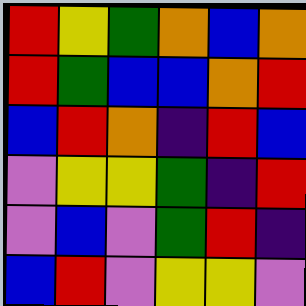[["red", "yellow", "green", "orange", "blue", "orange"], ["red", "green", "blue", "blue", "orange", "red"], ["blue", "red", "orange", "indigo", "red", "blue"], ["violet", "yellow", "yellow", "green", "indigo", "red"], ["violet", "blue", "violet", "green", "red", "indigo"], ["blue", "red", "violet", "yellow", "yellow", "violet"]]